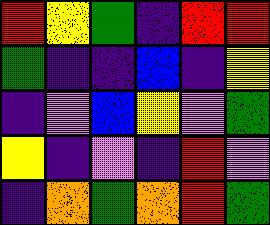[["red", "yellow", "green", "indigo", "red", "red"], ["green", "indigo", "indigo", "blue", "indigo", "yellow"], ["indigo", "violet", "blue", "yellow", "violet", "green"], ["yellow", "indigo", "violet", "indigo", "red", "violet"], ["indigo", "orange", "green", "orange", "red", "green"]]